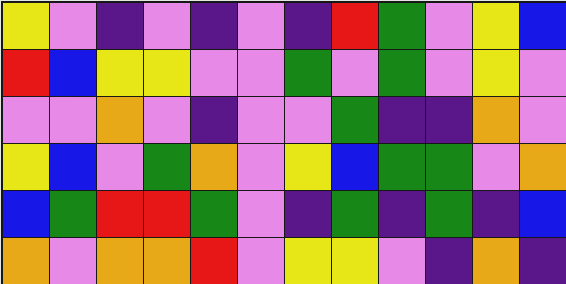[["yellow", "violet", "indigo", "violet", "indigo", "violet", "indigo", "red", "green", "violet", "yellow", "blue"], ["red", "blue", "yellow", "yellow", "violet", "violet", "green", "violet", "green", "violet", "yellow", "violet"], ["violet", "violet", "orange", "violet", "indigo", "violet", "violet", "green", "indigo", "indigo", "orange", "violet"], ["yellow", "blue", "violet", "green", "orange", "violet", "yellow", "blue", "green", "green", "violet", "orange"], ["blue", "green", "red", "red", "green", "violet", "indigo", "green", "indigo", "green", "indigo", "blue"], ["orange", "violet", "orange", "orange", "red", "violet", "yellow", "yellow", "violet", "indigo", "orange", "indigo"]]